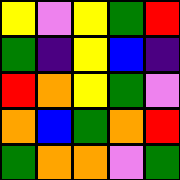[["yellow", "violet", "yellow", "green", "red"], ["green", "indigo", "yellow", "blue", "indigo"], ["red", "orange", "yellow", "green", "violet"], ["orange", "blue", "green", "orange", "red"], ["green", "orange", "orange", "violet", "green"]]